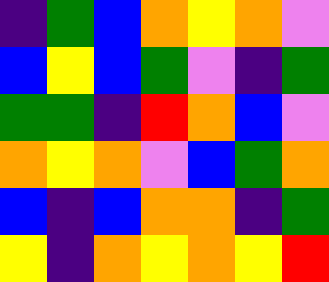[["indigo", "green", "blue", "orange", "yellow", "orange", "violet"], ["blue", "yellow", "blue", "green", "violet", "indigo", "green"], ["green", "green", "indigo", "red", "orange", "blue", "violet"], ["orange", "yellow", "orange", "violet", "blue", "green", "orange"], ["blue", "indigo", "blue", "orange", "orange", "indigo", "green"], ["yellow", "indigo", "orange", "yellow", "orange", "yellow", "red"]]